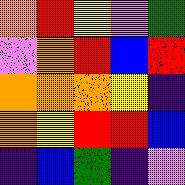[["orange", "red", "yellow", "violet", "green"], ["violet", "orange", "red", "blue", "red"], ["orange", "orange", "orange", "yellow", "indigo"], ["orange", "yellow", "red", "red", "blue"], ["indigo", "blue", "green", "indigo", "violet"]]